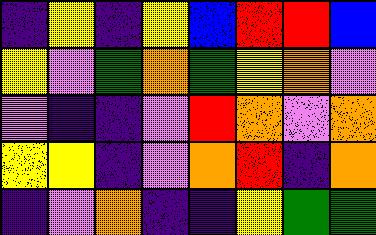[["indigo", "yellow", "indigo", "yellow", "blue", "red", "red", "blue"], ["yellow", "violet", "green", "orange", "green", "yellow", "orange", "violet"], ["violet", "indigo", "indigo", "violet", "red", "orange", "violet", "orange"], ["yellow", "yellow", "indigo", "violet", "orange", "red", "indigo", "orange"], ["indigo", "violet", "orange", "indigo", "indigo", "yellow", "green", "green"]]